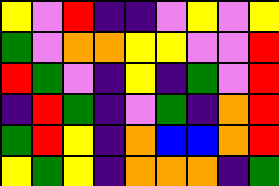[["yellow", "violet", "red", "indigo", "indigo", "violet", "yellow", "violet", "yellow"], ["green", "violet", "orange", "orange", "yellow", "yellow", "violet", "violet", "red"], ["red", "green", "violet", "indigo", "yellow", "indigo", "green", "violet", "red"], ["indigo", "red", "green", "indigo", "violet", "green", "indigo", "orange", "red"], ["green", "red", "yellow", "indigo", "orange", "blue", "blue", "orange", "red"], ["yellow", "green", "yellow", "indigo", "orange", "orange", "orange", "indigo", "green"]]